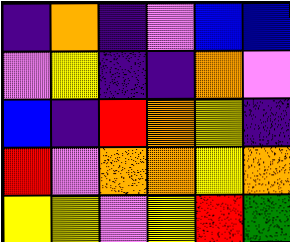[["indigo", "orange", "indigo", "violet", "blue", "blue"], ["violet", "yellow", "indigo", "indigo", "orange", "violet"], ["blue", "indigo", "red", "orange", "yellow", "indigo"], ["red", "violet", "orange", "orange", "yellow", "orange"], ["yellow", "yellow", "violet", "yellow", "red", "green"]]